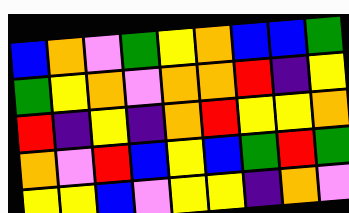[["blue", "orange", "violet", "green", "yellow", "orange", "blue", "blue", "green"], ["green", "yellow", "orange", "violet", "orange", "orange", "red", "indigo", "yellow"], ["red", "indigo", "yellow", "indigo", "orange", "red", "yellow", "yellow", "orange"], ["orange", "violet", "red", "blue", "yellow", "blue", "green", "red", "green"], ["yellow", "yellow", "blue", "violet", "yellow", "yellow", "indigo", "orange", "violet"]]